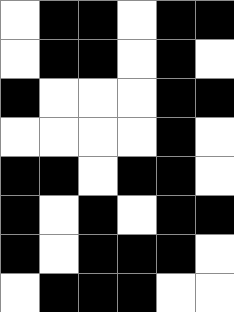[["white", "black", "black", "white", "black", "black"], ["white", "black", "black", "white", "black", "white"], ["black", "white", "white", "white", "black", "black"], ["white", "white", "white", "white", "black", "white"], ["black", "black", "white", "black", "black", "white"], ["black", "white", "black", "white", "black", "black"], ["black", "white", "black", "black", "black", "white"], ["white", "black", "black", "black", "white", "white"]]